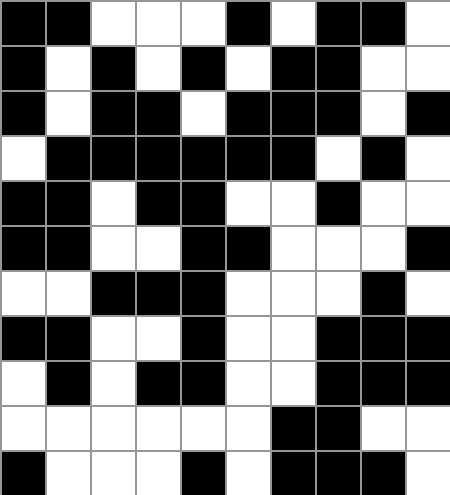[["black", "black", "white", "white", "white", "black", "white", "black", "black", "white"], ["black", "white", "black", "white", "black", "white", "black", "black", "white", "white"], ["black", "white", "black", "black", "white", "black", "black", "black", "white", "black"], ["white", "black", "black", "black", "black", "black", "black", "white", "black", "white"], ["black", "black", "white", "black", "black", "white", "white", "black", "white", "white"], ["black", "black", "white", "white", "black", "black", "white", "white", "white", "black"], ["white", "white", "black", "black", "black", "white", "white", "white", "black", "white"], ["black", "black", "white", "white", "black", "white", "white", "black", "black", "black"], ["white", "black", "white", "black", "black", "white", "white", "black", "black", "black"], ["white", "white", "white", "white", "white", "white", "black", "black", "white", "white"], ["black", "white", "white", "white", "black", "white", "black", "black", "black", "white"]]